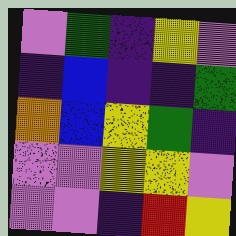[["violet", "green", "indigo", "yellow", "violet"], ["indigo", "blue", "indigo", "indigo", "green"], ["orange", "blue", "yellow", "green", "indigo"], ["violet", "violet", "yellow", "yellow", "violet"], ["violet", "violet", "indigo", "red", "yellow"]]